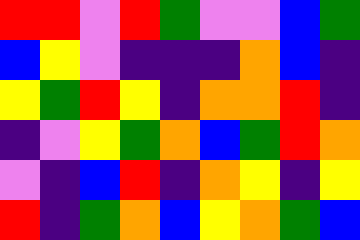[["red", "red", "violet", "red", "green", "violet", "violet", "blue", "green"], ["blue", "yellow", "violet", "indigo", "indigo", "indigo", "orange", "blue", "indigo"], ["yellow", "green", "red", "yellow", "indigo", "orange", "orange", "red", "indigo"], ["indigo", "violet", "yellow", "green", "orange", "blue", "green", "red", "orange"], ["violet", "indigo", "blue", "red", "indigo", "orange", "yellow", "indigo", "yellow"], ["red", "indigo", "green", "orange", "blue", "yellow", "orange", "green", "blue"]]